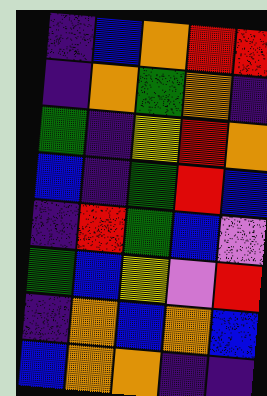[["indigo", "blue", "orange", "red", "red"], ["indigo", "orange", "green", "orange", "indigo"], ["green", "indigo", "yellow", "red", "orange"], ["blue", "indigo", "green", "red", "blue"], ["indigo", "red", "green", "blue", "violet"], ["green", "blue", "yellow", "violet", "red"], ["indigo", "orange", "blue", "orange", "blue"], ["blue", "orange", "orange", "indigo", "indigo"]]